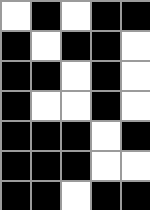[["white", "black", "white", "black", "black"], ["black", "white", "black", "black", "white"], ["black", "black", "white", "black", "white"], ["black", "white", "white", "black", "white"], ["black", "black", "black", "white", "black"], ["black", "black", "black", "white", "white"], ["black", "black", "white", "black", "black"]]